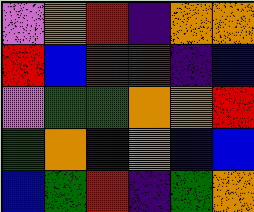[["violet", "orange", "red", "indigo", "orange", "orange"], ["red", "blue", "red", "red", "indigo", "blue"], ["violet", "green", "green", "orange", "orange", "red"], ["green", "orange", "indigo", "orange", "blue", "blue"], ["blue", "green", "red", "indigo", "green", "orange"]]